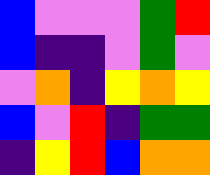[["blue", "violet", "violet", "violet", "green", "red"], ["blue", "indigo", "indigo", "violet", "green", "violet"], ["violet", "orange", "indigo", "yellow", "orange", "yellow"], ["blue", "violet", "red", "indigo", "green", "green"], ["indigo", "yellow", "red", "blue", "orange", "orange"]]